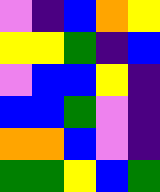[["violet", "indigo", "blue", "orange", "yellow"], ["yellow", "yellow", "green", "indigo", "blue"], ["violet", "blue", "blue", "yellow", "indigo"], ["blue", "blue", "green", "violet", "indigo"], ["orange", "orange", "blue", "violet", "indigo"], ["green", "green", "yellow", "blue", "green"]]